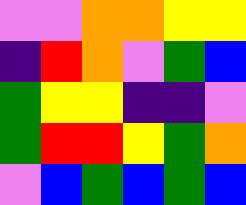[["violet", "violet", "orange", "orange", "yellow", "yellow"], ["indigo", "red", "orange", "violet", "green", "blue"], ["green", "yellow", "yellow", "indigo", "indigo", "violet"], ["green", "red", "red", "yellow", "green", "orange"], ["violet", "blue", "green", "blue", "green", "blue"]]